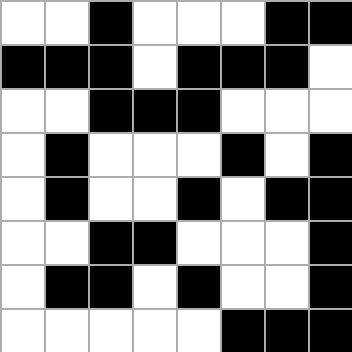[["white", "white", "black", "white", "white", "white", "black", "black"], ["black", "black", "black", "white", "black", "black", "black", "white"], ["white", "white", "black", "black", "black", "white", "white", "white"], ["white", "black", "white", "white", "white", "black", "white", "black"], ["white", "black", "white", "white", "black", "white", "black", "black"], ["white", "white", "black", "black", "white", "white", "white", "black"], ["white", "black", "black", "white", "black", "white", "white", "black"], ["white", "white", "white", "white", "white", "black", "black", "black"]]